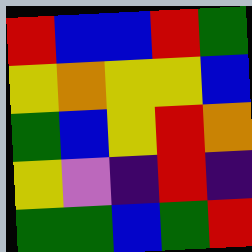[["red", "blue", "blue", "red", "green"], ["yellow", "orange", "yellow", "yellow", "blue"], ["green", "blue", "yellow", "red", "orange"], ["yellow", "violet", "indigo", "red", "indigo"], ["green", "green", "blue", "green", "red"]]